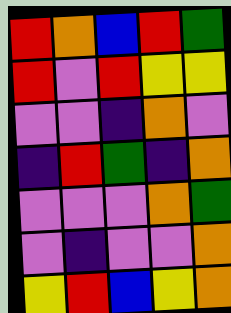[["red", "orange", "blue", "red", "green"], ["red", "violet", "red", "yellow", "yellow"], ["violet", "violet", "indigo", "orange", "violet"], ["indigo", "red", "green", "indigo", "orange"], ["violet", "violet", "violet", "orange", "green"], ["violet", "indigo", "violet", "violet", "orange"], ["yellow", "red", "blue", "yellow", "orange"]]